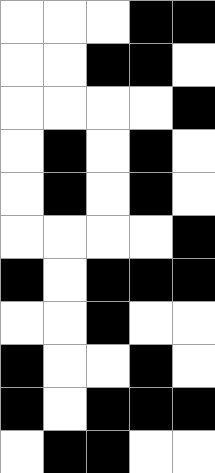[["white", "white", "white", "black", "black"], ["white", "white", "black", "black", "white"], ["white", "white", "white", "white", "black"], ["white", "black", "white", "black", "white"], ["white", "black", "white", "black", "white"], ["white", "white", "white", "white", "black"], ["black", "white", "black", "black", "black"], ["white", "white", "black", "white", "white"], ["black", "white", "white", "black", "white"], ["black", "white", "black", "black", "black"], ["white", "black", "black", "white", "white"]]